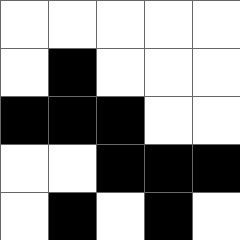[["white", "white", "white", "white", "white"], ["white", "black", "white", "white", "white"], ["black", "black", "black", "white", "white"], ["white", "white", "black", "black", "black"], ["white", "black", "white", "black", "white"]]